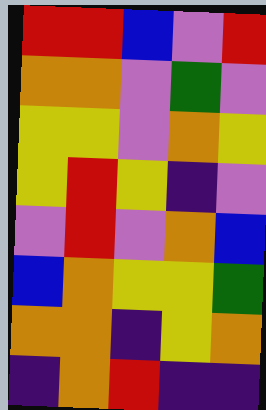[["red", "red", "blue", "violet", "red"], ["orange", "orange", "violet", "green", "violet"], ["yellow", "yellow", "violet", "orange", "yellow"], ["yellow", "red", "yellow", "indigo", "violet"], ["violet", "red", "violet", "orange", "blue"], ["blue", "orange", "yellow", "yellow", "green"], ["orange", "orange", "indigo", "yellow", "orange"], ["indigo", "orange", "red", "indigo", "indigo"]]